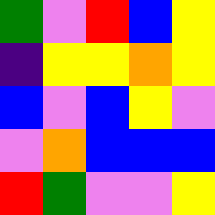[["green", "violet", "red", "blue", "yellow"], ["indigo", "yellow", "yellow", "orange", "yellow"], ["blue", "violet", "blue", "yellow", "violet"], ["violet", "orange", "blue", "blue", "blue"], ["red", "green", "violet", "violet", "yellow"]]